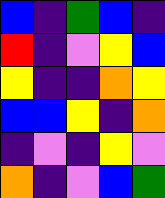[["blue", "indigo", "green", "blue", "indigo"], ["red", "indigo", "violet", "yellow", "blue"], ["yellow", "indigo", "indigo", "orange", "yellow"], ["blue", "blue", "yellow", "indigo", "orange"], ["indigo", "violet", "indigo", "yellow", "violet"], ["orange", "indigo", "violet", "blue", "green"]]